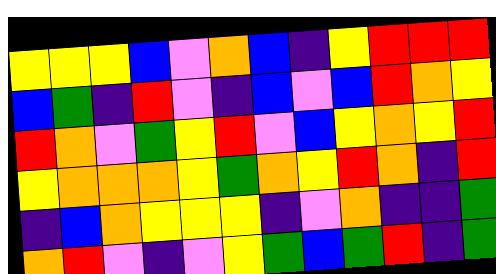[["yellow", "yellow", "yellow", "blue", "violet", "orange", "blue", "indigo", "yellow", "red", "red", "red"], ["blue", "green", "indigo", "red", "violet", "indigo", "blue", "violet", "blue", "red", "orange", "yellow"], ["red", "orange", "violet", "green", "yellow", "red", "violet", "blue", "yellow", "orange", "yellow", "red"], ["yellow", "orange", "orange", "orange", "yellow", "green", "orange", "yellow", "red", "orange", "indigo", "red"], ["indigo", "blue", "orange", "yellow", "yellow", "yellow", "indigo", "violet", "orange", "indigo", "indigo", "green"], ["orange", "red", "violet", "indigo", "violet", "yellow", "green", "blue", "green", "red", "indigo", "green"]]